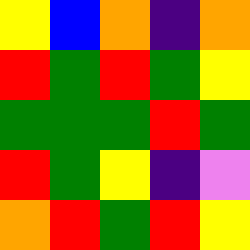[["yellow", "blue", "orange", "indigo", "orange"], ["red", "green", "red", "green", "yellow"], ["green", "green", "green", "red", "green"], ["red", "green", "yellow", "indigo", "violet"], ["orange", "red", "green", "red", "yellow"]]